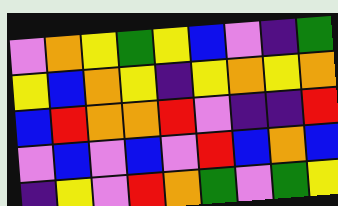[["violet", "orange", "yellow", "green", "yellow", "blue", "violet", "indigo", "green"], ["yellow", "blue", "orange", "yellow", "indigo", "yellow", "orange", "yellow", "orange"], ["blue", "red", "orange", "orange", "red", "violet", "indigo", "indigo", "red"], ["violet", "blue", "violet", "blue", "violet", "red", "blue", "orange", "blue"], ["indigo", "yellow", "violet", "red", "orange", "green", "violet", "green", "yellow"]]